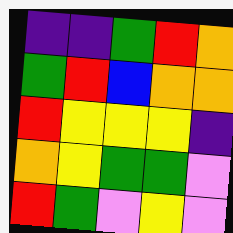[["indigo", "indigo", "green", "red", "orange"], ["green", "red", "blue", "orange", "orange"], ["red", "yellow", "yellow", "yellow", "indigo"], ["orange", "yellow", "green", "green", "violet"], ["red", "green", "violet", "yellow", "violet"]]